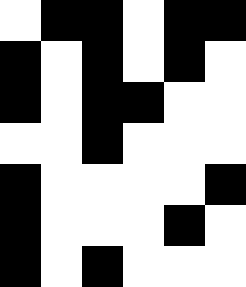[["white", "black", "black", "white", "black", "black"], ["black", "white", "black", "white", "black", "white"], ["black", "white", "black", "black", "white", "white"], ["white", "white", "black", "white", "white", "white"], ["black", "white", "white", "white", "white", "black"], ["black", "white", "white", "white", "black", "white"], ["black", "white", "black", "white", "white", "white"]]